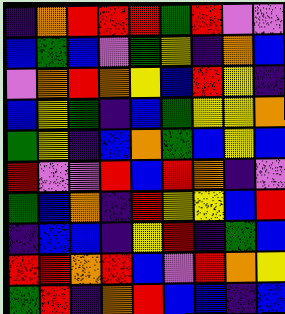[["indigo", "orange", "red", "red", "red", "green", "red", "violet", "violet"], ["blue", "green", "blue", "violet", "green", "yellow", "indigo", "orange", "blue"], ["violet", "orange", "red", "orange", "yellow", "blue", "red", "yellow", "indigo"], ["blue", "yellow", "green", "indigo", "blue", "green", "yellow", "yellow", "orange"], ["green", "yellow", "indigo", "blue", "orange", "green", "blue", "yellow", "blue"], ["red", "violet", "violet", "red", "blue", "red", "orange", "indigo", "violet"], ["green", "blue", "orange", "indigo", "red", "yellow", "yellow", "blue", "red"], ["indigo", "blue", "blue", "indigo", "yellow", "red", "indigo", "green", "blue"], ["red", "red", "orange", "red", "blue", "violet", "red", "orange", "yellow"], ["green", "red", "indigo", "orange", "red", "blue", "blue", "indigo", "blue"]]